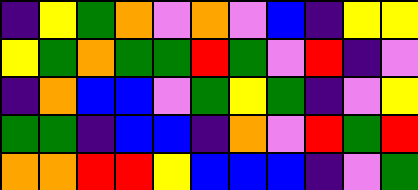[["indigo", "yellow", "green", "orange", "violet", "orange", "violet", "blue", "indigo", "yellow", "yellow"], ["yellow", "green", "orange", "green", "green", "red", "green", "violet", "red", "indigo", "violet"], ["indigo", "orange", "blue", "blue", "violet", "green", "yellow", "green", "indigo", "violet", "yellow"], ["green", "green", "indigo", "blue", "blue", "indigo", "orange", "violet", "red", "green", "red"], ["orange", "orange", "red", "red", "yellow", "blue", "blue", "blue", "indigo", "violet", "green"]]